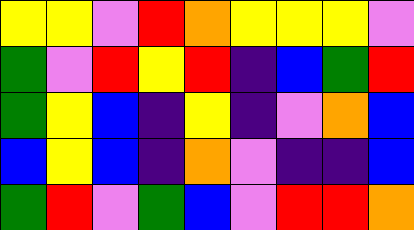[["yellow", "yellow", "violet", "red", "orange", "yellow", "yellow", "yellow", "violet"], ["green", "violet", "red", "yellow", "red", "indigo", "blue", "green", "red"], ["green", "yellow", "blue", "indigo", "yellow", "indigo", "violet", "orange", "blue"], ["blue", "yellow", "blue", "indigo", "orange", "violet", "indigo", "indigo", "blue"], ["green", "red", "violet", "green", "blue", "violet", "red", "red", "orange"]]